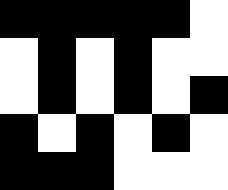[["black", "black", "black", "black", "black", "white"], ["white", "black", "white", "black", "white", "white"], ["white", "black", "white", "black", "white", "black"], ["black", "white", "black", "white", "black", "white"], ["black", "black", "black", "white", "white", "white"]]